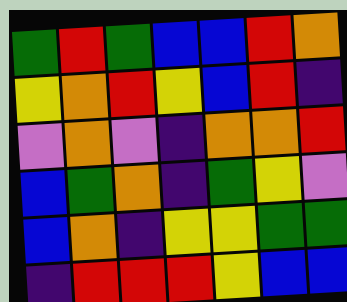[["green", "red", "green", "blue", "blue", "red", "orange"], ["yellow", "orange", "red", "yellow", "blue", "red", "indigo"], ["violet", "orange", "violet", "indigo", "orange", "orange", "red"], ["blue", "green", "orange", "indigo", "green", "yellow", "violet"], ["blue", "orange", "indigo", "yellow", "yellow", "green", "green"], ["indigo", "red", "red", "red", "yellow", "blue", "blue"]]